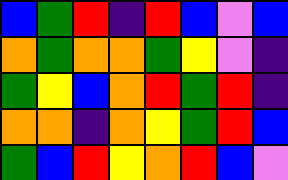[["blue", "green", "red", "indigo", "red", "blue", "violet", "blue"], ["orange", "green", "orange", "orange", "green", "yellow", "violet", "indigo"], ["green", "yellow", "blue", "orange", "red", "green", "red", "indigo"], ["orange", "orange", "indigo", "orange", "yellow", "green", "red", "blue"], ["green", "blue", "red", "yellow", "orange", "red", "blue", "violet"]]